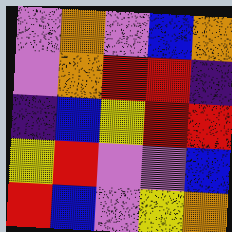[["violet", "orange", "violet", "blue", "orange"], ["violet", "orange", "red", "red", "indigo"], ["indigo", "blue", "yellow", "red", "red"], ["yellow", "red", "violet", "violet", "blue"], ["red", "blue", "violet", "yellow", "orange"]]